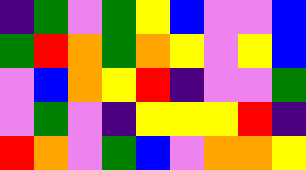[["indigo", "green", "violet", "green", "yellow", "blue", "violet", "violet", "blue"], ["green", "red", "orange", "green", "orange", "yellow", "violet", "yellow", "blue"], ["violet", "blue", "orange", "yellow", "red", "indigo", "violet", "violet", "green"], ["violet", "green", "violet", "indigo", "yellow", "yellow", "yellow", "red", "indigo"], ["red", "orange", "violet", "green", "blue", "violet", "orange", "orange", "yellow"]]